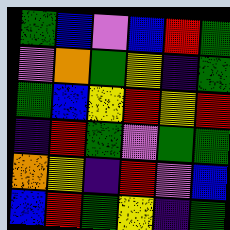[["green", "blue", "violet", "blue", "red", "green"], ["violet", "orange", "green", "yellow", "indigo", "green"], ["green", "blue", "yellow", "red", "yellow", "red"], ["indigo", "red", "green", "violet", "green", "green"], ["orange", "yellow", "indigo", "red", "violet", "blue"], ["blue", "red", "green", "yellow", "indigo", "green"]]